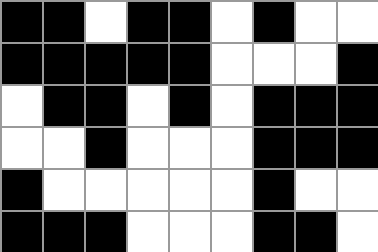[["black", "black", "white", "black", "black", "white", "black", "white", "white"], ["black", "black", "black", "black", "black", "white", "white", "white", "black"], ["white", "black", "black", "white", "black", "white", "black", "black", "black"], ["white", "white", "black", "white", "white", "white", "black", "black", "black"], ["black", "white", "white", "white", "white", "white", "black", "white", "white"], ["black", "black", "black", "white", "white", "white", "black", "black", "white"]]